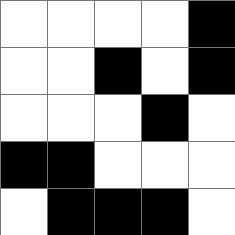[["white", "white", "white", "white", "black"], ["white", "white", "black", "white", "black"], ["white", "white", "white", "black", "white"], ["black", "black", "white", "white", "white"], ["white", "black", "black", "black", "white"]]